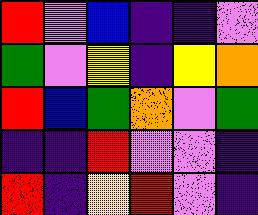[["red", "violet", "blue", "indigo", "indigo", "violet"], ["green", "violet", "yellow", "indigo", "yellow", "orange"], ["red", "blue", "green", "orange", "violet", "green"], ["indigo", "indigo", "red", "violet", "violet", "indigo"], ["red", "indigo", "yellow", "red", "violet", "indigo"]]